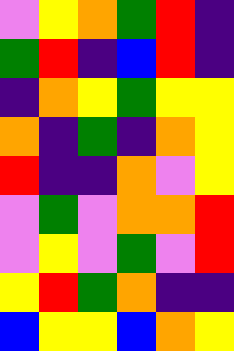[["violet", "yellow", "orange", "green", "red", "indigo"], ["green", "red", "indigo", "blue", "red", "indigo"], ["indigo", "orange", "yellow", "green", "yellow", "yellow"], ["orange", "indigo", "green", "indigo", "orange", "yellow"], ["red", "indigo", "indigo", "orange", "violet", "yellow"], ["violet", "green", "violet", "orange", "orange", "red"], ["violet", "yellow", "violet", "green", "violet", "red"], ["yellow", "red", "green", "orange", "indigo", "indigo"], ["blue", "yellow", "yellow", "blue", "orange", "yellow"]]